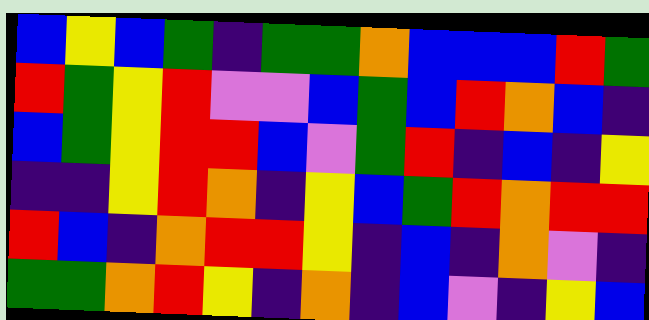[["blue", "yellow", "blue", "green", "indigo", "green", "green", "orange", "blue", "blue", "blue", "red", "green"], ["red", "green", "yellow", "red", "violet", "violet", "blue", "green", "blue", "red", "orange", "blue", "indigo"], ["blue", "green", "yellow", "red", "red", "blue", "violet", "green", "red", "indigo", "blue", "indigo", "yellow"], ["indigo", "indigo", "yellow", "red", "orange", "indigo", "yellow", "blue", "green", "red", "orange", "red", "red"], ["red", "blue", "indigo", "orange", "red", "red", "yellow", "indigo", "blue", "indigo", "orange", "violet", "indigo"], ["green", "green", "orange", "red", "yellow", "indigo", "orange", "indigo", "blue", "violet", "indigo", "yellow", "blue"]]